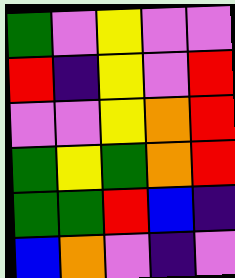[["green", "violet", "yellow", "violet", "violet"], ["red", "indigo", "yellow", "violet", "red"], ["violet", "violet", "yellow", "orange", "red"], ["green", "yellow", "green", "orange", "red"], ["green", "green", "red", "blue", "indigo"], ["blue", "orange", "violet", "indigo", "violet"]]